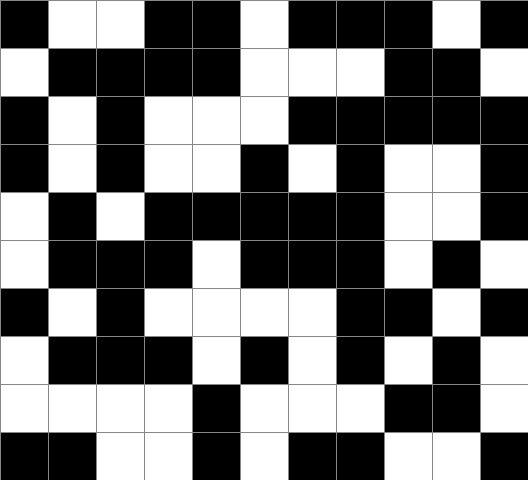[["black", "white", "white", "black", "black", "white", "black", "black", "black", "white", "black"], ["white", "black", "black", "black", "black", "white", "white", "white", "black", "black", "white"], ["black", "white", "black", "white", "white", "white", "black", "black", "black", "black", "black"], ["black", "white", "black", "white", "white", "black", "white", "black", "white", "white", "black"], ["white", "black", "white", "black", "black", "black", "black", "black", "white", "white", "black"], ["white", "black", "black", "black", "white", "black", "black", "black", "white", "black", "white"], ["black", "white", "black", "white", "white", "white", "white", "black", "black", "white", "black"], ["white", "black", "black", "black", "white", "black", "white", "black", "white", "black", "white"], ["white", "white", "white", "white", "black", "white", "white", "white", "black", "black", "white"], ["black", "black", "white", "white", "black", "white", "black", "black", "white", "white", "black"]]